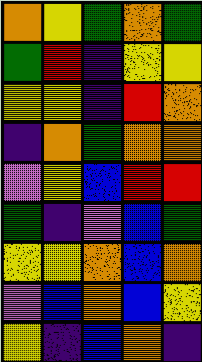[["orange", "yellow", "green", "orange", "green"], ["green", "red", "indigo", "yellow", "yellow"], ["yellow", "yellow", "indigo", "red", "orange"], ["indigo", "orange", "green", "orange", "orange"], ["violet", "yellow", "blue", "red", "red"], ["green", "indigo", "violet", "blue", "green"], ["yellow", "yellow", "orange", "blue", "orange"], ["violet", "blue", "orange", "blue", "yellow"], ["yellow", "indigo", "blue", "orange", "indigo"]]